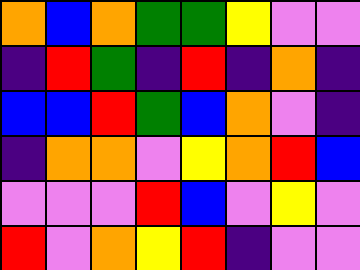[["orange", "blue", "orange", "green", "green", "yellow", "violet", "violet"], ["indigo", "red", "green", "indigo", "red", "indigo", "orange", "indigo"], ["blue", "blue", "red", "green", "blue", "orange", "violet", "indigo"], ["indigo", "orange", "orange", "violet", "yellow", "orange", "red", "blue"], ["violet", "violet", "violet", "red", "blue", "violet", "yellow", "violet"], ["red", "violet", "orange", "yellow", "red", "indigo", "violet", "violet"]]